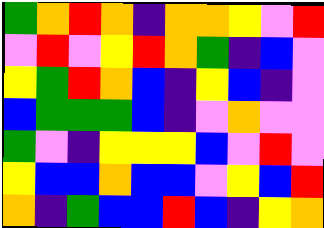[["green", "orange", "red", "orange", "indigo", "orange", "orange", "yellow", "violet", "red"], ["violet", "red", "violet", "yellow", "red", "orange", "green", "indigo", "blue", "violet"], ["yellow", "green", "red", "orange", "blue", "indigo", "yellow", "blue", "indigo", "violet"], ["blue", "green", "green", "green", "blue", "indigo", "violet", "orange", "violet", "violet"], ["green", "violet", "indigo", "yellow", "yellow", "yellow", "blue", "violet", "red", "violet"], ["yellow", "blue", "blue", "orange", "blue", "blue", "violet", "yellow", "blue", "red"], ["orange", "indigo", "green", "blue", "blue", "red", "blue", "indigo", "yellow", "orange"]]